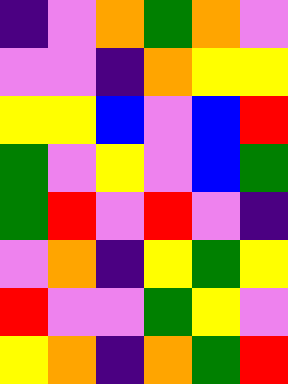[["indigo", "violet", "orange", "green", "orange", "violet"], ["violet", "violet", "indigo", "orange", "yellow", "yellow"], ["yellow", "yellow", "blue", "violet", "blue", "red"], ["green", "violet", "yellow", "violet", "blue", "green"], ["green", "red", "violet", "red", "violet", "indigo"], ["violet", "orange", "indigo", "yellow", "green", "yellow"], ["red", "violet", "violet", "green", "yellow", "violet"], ["yellow", "orange", "indigo", "orange", "green", "red"]]